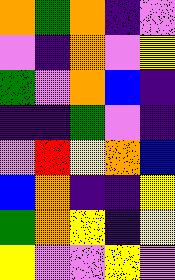[["orange", "green", "orange", "indigo", "violet"], ["violet", "indigo", "orange", "violet", "yellow"], ["green", "violet", "orange", "blue", "indigo"], ["indigo", "indigo", "green", "violet", "indigo"], ["violet", "red", "yellow", "orange", "blue"], ["blue", "orange", "indigo", "indigo", "yellow"], ["green", "orange", "yellow", "indigo", "yellow"], ["yellow", "violet", "violet", "yellow", "violet"]]